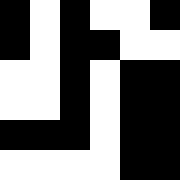[["black", "white", "black", "white", "white", "black"], ["black", "white", "black", "black", "white", "white"], ["white", "white", "black", "white", "black", "black"], ["white", "white", "black", "white", "black", "black"], ["black", "black", "black", "white", "black", "black"], ["white", "white", "white", "white", "black", "black"]]